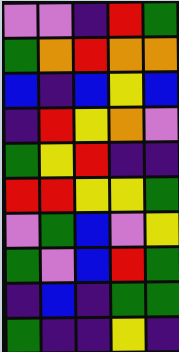[["violet", "violet", "indigo", "red", "green"], ["green", "orange", "red", "orange", "orange"], ["blue", "indigo", "blue", "yellow", "blue"], ["indigo", "red", "yellow", "orange", "violet"], ["green", "yellow", "red", "indigo", "indigo"], ["red", "red", "yellow", "yellow", "green"], ["violet", "green", "blue", "violet", "yellow"], ["green", "violet", "blue", "red", "green"], ["indigo", "blue", "indigo", "green", "green"], ["green", "indigo", "indigo", "yellow", "indigo"]]